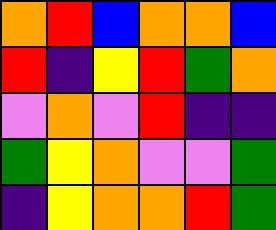[["orange", "red", "blue", "orange", "orange", "blue"], ["red", "indigo", "yellow", "red", "green", "orange"], ["violet", "orange", "violet", "red", "indigo", "indigo"], ["green", "yellow", "orange", "violet", "violet", "green"], ["indigo", "yellow", "orange", "orange", "red", "green"]]